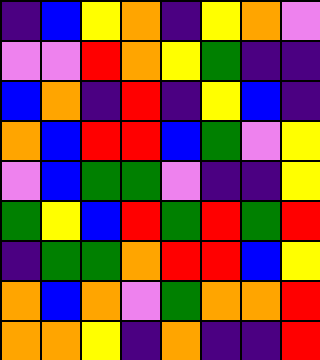[["indigo", "blue", "yellow", "orange", "indigo", "yellow", "orange", "violet"], ["violet", "violet", "red", "orange", "yellow", "green", "indigo", "indigo"], ["blue", "orange", "indigo", "red", "indigo", "yellow", "blue", "indigo"], ["orange", "blue", "red", "red", "blue", "green", "violet", "yellow"], ["violet", "blue", "green", "green", "violet", "indigo", "indigo", "yellow"], ["green", "yellow", "blue", "red", "green", "red", "green", "red"], ["indigo", "green", "green", "orange", "red", "red", "blue", "yellow"], ["orange", "blue", "orange", "violet", "green", "orange", "orange", "red"], ["orange", "orange", "yellow", "indigo", "orange", "indigo", "indigo", "red"]]